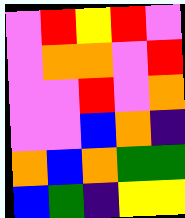[["violet", "red", "yellow", "red", "violet"], ["violet", "orange", "orange", "violet", "red"], ["violet", "violet", "red", "violet", "orange"], ["violet", "violet", "blue", "orange", "indigo"], ["orange", "blue", "orange", "green", "green"], ["blue", "green", "indigo", "yellow", "yellow"]]